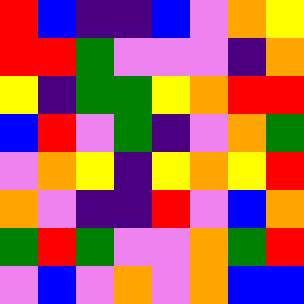[["red", "blue", "indigo", "indigo", "blue", "violet", "orange", "yellow"], ["red", "red", "green", "violet", "violet", "violet", "indigo", "orange"], ["yellow", "indigo", "green", "green", "yellow", "orange", "red", "red"], ["blue", "red", "violet", "green", "indigo", "violet", "orange", "green"], ["violet", "orange", "yellow", "indigo", "yellow", "orange", "yellow", "red"], ["orange", "violet", "indigo", "indigo", "red", "violet", "blue", "orange"], ["green", "red", "green", "violet", "violet", "orange", "green", "red"], ["violet", "blue", "violet", "orange", "violet", "orange", "blue", "blue"]]